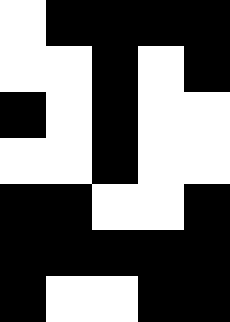[["white", "black", "black", "black", "black"], ["white", "white", "black", "white", "black"], ["black", "white", "black", "white", "white"], ["white", "white", "black", "white", "white"], ["black", "black", "white", "white", "black"], ["black", "black", "black", "black", "black"], ["black", "white", "white", "black", "black"]]